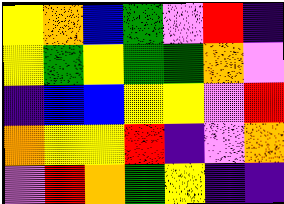[["yellow", "orange", "blue", "green", "violet", "red", "indigo"], ["yellow", "green", "yellow", "green", "green", "orange", "violet"], ["indigo", "blue", "blue", "yellow", "yellow", "violet", "red"], ["orange", "yellow", "yellow", "red", "indigo", "violet", "orange"], ["violet", "red", "orange", "green", "yellow", "indigo", "indigo"]]